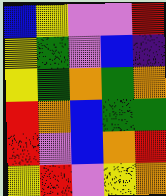[["blue", "yellow", "violet", "violet", "red"], ["yellow", "green", "violet", "blue", "indigo"], ["yellow", "green", "orange", "green", "orange"], ["red", "orange", "blue", "green", "green"], ["red", "violet", "blue", "orange", "red"], ["yellow", "red", "violet", "yellow", "orange"]]